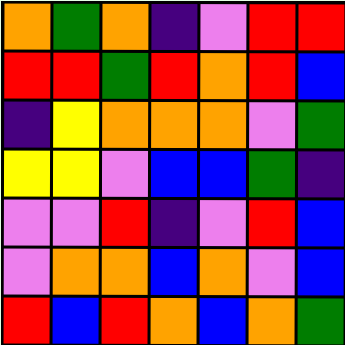[["orange", "green", "orange", "indigo", "violet", "red", "red"], ["red", "red", "green", "red", "orange", "red", "blue"], ["indigo", "yellow", "orange", "orange", "orange", "violet", "green"], ["yellow", "yellow", "violet", "blue", "blue", "green", "indigo"], ["violet", "violet", "red", "indigo", "violet", "red", "blue"], ["violet", "orange", "orange", "blue", "orange", "violet", "blue"], ["red", "blue", "red", "orange", "blue", "orange", "green"]]